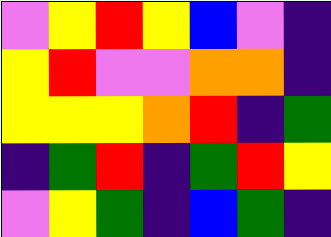[["violet", "yellow", "red", "yellow", "blue", "violet", "indigo"], ["yellow", "red", "violet", "violet", "orange", "orange", "indigo"], ["yellow", "yellow", "yellow", "orange", "red", "indigo", "green"], ["indigo", "green", "red", "indigo", "green", "red", "yellow"], ["violet", "yellow", "green", "indigo", "blue", "green", "indigo"]]